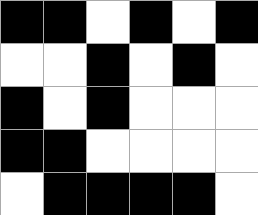[["black", "black", "white", "black", "white", "black"], ["white", "white", "black", "white", "black", "white"], ["black", "white", "black", "white", "white", "white"], ["black", "black", "white", "white", "white", "white"], ["white", "black", "black", "black", "black", "white"]]